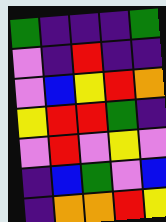[["green", "indigo", "indigo", "indigo", "green"], ["violet", "indigo", "red", "indigo", "indigo"], ["violet", "blue", "yellow", "red", "orange"], ["yellow", "red", "red", "green", "indigo"], ["violet", "red", "violet", "yellow", "violet"], ["indigo", "blue", "green", "violet", "blue"], ["indigo", "orange", "orange", "red", "yellow"]]